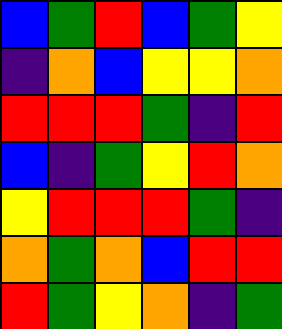[["blue", "green", "red", "blue", "green", "yellow"], ["indigo", "orange", "blue", "yellow", "yellow", "orange"], ["red", "red", "red", "green", "indigo", "red"], ["blue", "indigo", "green", "yellow", "red", "orange"], ["yellow", "red", "red", "red", "green", "indigo"], ["orange", "green", "orange", "blue", "red", "red"], ["red", "green", "yellow", "orange", "indigo", "green"]]